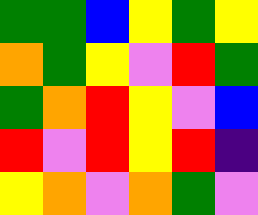[["green", "green", "blue", "yellow", "green", "yellow"], ["orange", "green", "yellow", "violet", "red", "green"], ["green", "orange", "red", "yellow", "violet", "blue"], ["red", "violet", "red", "yellow", "red", "indigo"], ["yellow", "orange", "violet", "orange", "green", "violet"]]